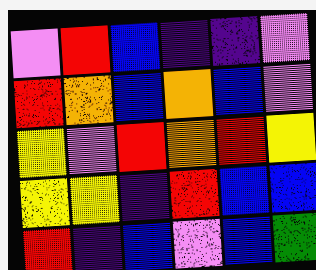[["violet", "red", "blue", "indigo", "indigo", "violet"], ["red", "orange", "blue", "orange", "blue", "violet"], ["yellow", "violet", "red", "orange", "red", "yellow"], ["yellow", "yellow", "indigo", "red", "blue", "blue"], ["red", "indigo", "blue", "violet", "blue", "green"]]